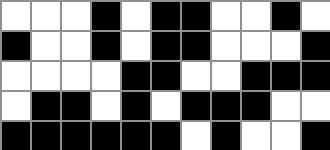[["white", "white", "white", "black", "white", "black", "black", "white", "white", "black", "white"], ["black", "white", "white", "black", "white", "black", "black", "white", "white", "white", "black"], ["white", "white", "white", "white", "black", "black", "white", "white", "black", "black", "black"], ["white", "black", "black", "white", "black", "white", "black", "black", "black", "white", "white"], ["black", "black", "black", "black", "black", "black", "white", "black", "white", "white", "black"]]